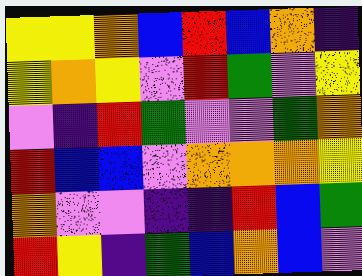[["yellow", "yellow", "orange", "blue", "red", "blue", "orange", "indigo"], ["yellow", "orange", "yellow", "violet", "red", "green", "violet", "yellow"], ["violet", "indigo", "red", "green", "violet", "violet", "green", "orange"], ["red", "blue", "blue", "violet", "orange", "orange", "orange", "yellow"], ["orange", "violet", "violet", "indigo", "indigo", "red", "blue", "green"], ["red", "yellow", "indigo", "green", "blue", "orange", "blue", "violet"]]